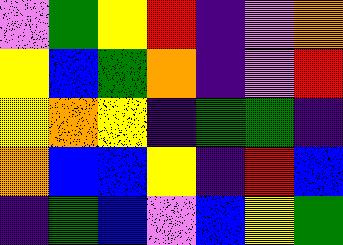[["violet", "green", "yellow", "red", "indigo", "violet", "orange"], ["yellow", "blue", "green", "orange", "indigo", "violet", "red"], ["yellow", "orange", "yellow", "indigo", "green", "green", "indigo"], ["orange", "blue", "blue", "yellow", "indigo", "red", "blue"], ["indigo", "green", "blue", "violet", "blue", "yellow", "green"]]